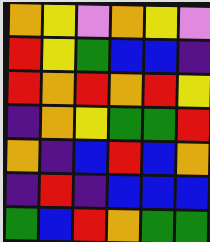[["orange", "yellow", "violet", "orange", "yellow", "violet"], ["red", "yellow", "green", "blue", "blue", "indigo"], ["red", "orange", "red", "orange", "red", "yellow"], ["indigo", "orange", "yellow", "green", "green", "red"], ["orange", "indigo", "blue", "red", "blue", "orange"], ["indigo", "red", "indigo", "blue", "blue", "blue"], ["green", "blue", "red", "orange", "green", "green"]]